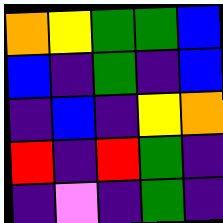[["orange", "yellow", "green", "green", "blue"], ["blue", "indigo", "green", "indigo", "blue"], ["indigo", "blue", "indigo", "yellow", "orange"], ["red", "indigo", "red", "green", "indigo"], ["indigo", "violet", "indigo", "green", "indigo"]]